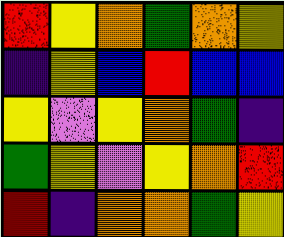[["red", "yellow", "orange", "green", "orange", "yellow"], ["indigo", "yellow", "blue", "red", "blue", "blue"], ["yellow", "violet", "yellow", "orange", "green", "indigo"], ["green", "yellow", "violet", "yellow", "orange", "red"], ["red", "indigo", "orange", "orange", "green", "yellow"]]